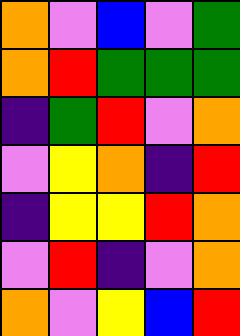[["orange", "violet", "blue", "violet", "green"], ["orange", "red", "green", "green", "green"], ["indigo", "green", "red", "violet", "orange"], ["violet", "yellow", "orange", "indigo", "red"], ["indigo", "yellow", "yellow", "red", "orange"], ["violet", "red", "indigo", "violet", "orange"], ["orange", "violet", "yellow", "blue", "red"]]